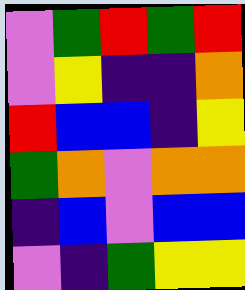[["violet", "green", "red", "green", "red"], ["violet", "yellow", "indigo", "indigo", "orange"], ["red", "blue", "blue", "indigo", "yellow"], ["green", "orange", "violet", "orange", "orange"], ["indigo", "blue", "violet", "blue", "blue"], ["violet", "indigo", "green", "yellow", "yellow"]]